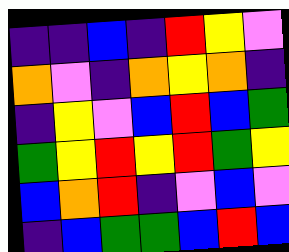[["indigo", "indigo", "blue", "indigo", "red", "yellow", "violet"], ["orange", "violet", "indigo", "orange", "yellow", "orange", "indigo"], ["indigo", "yellow", "violet", "blue", "red", "blue", "green"], ["green", "yellow", "red", "yellow", "red", "green", "yellow"], ["blue", "orange", "red", "indigo", "violet", "blue", "violet"], ["indigo", "blue", "green", "green", "blue", "red", "blue"]]